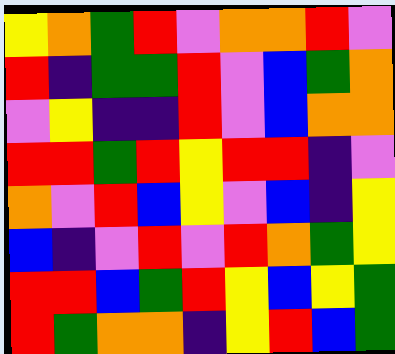[["yellow", "orange", "green", "red", "violet", "orange", "orange", "red", "violet"], ["red", "indigo", "green", "green", "red", "violet", "blue", "green", "orange"], ["violet", "yellow", "indigo", "indigo", "red", "violet", "blue", "orange", "orange"], ["red", "red", "green", "red", "yellow", "red", "red", "indigo", "violet"], ["orange", "violet", "red", "blue", "yellow", "violet", "blue", "indigo", "yellow"], ["blue", "indigo", "violet", "red", "violet", "red", "orange", "green", "yellow"], ["red", "red", "blue", "green", "red", "yellow", "blue", "yellow", "green"], ["red", "green", "orange", "orange", "indigo", "yellow", "red", "blue", "green"]]